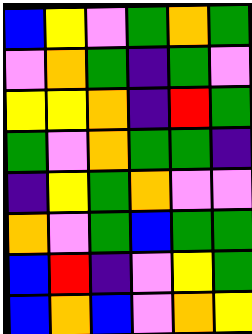[["blue", "yellow", "violet", "green", "orange", "green"], ["violet", "orange", "green", "indigo", "green", "violet"], ["yellow", "yellow", "orange", "indigo", "red", "green"], ["green", "violet", "orange", "green", "green", "indigo"], ["indigo", "yellow", "green", "orange", "violet", "violet"], ["orange", "violet", "green", "blue", "green", "green"], ["blue", "red", "indigo", "violet", "yellow", "green"], ["blue", "orange", "blue", "violet", "orange", "yellow"]]